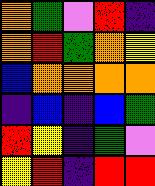[["orange", "green", "violet", "red", "indigo"], ["orange", "red", "green", "orange", "yellow"], ["blue", "orange", "orange", "orange", "orange"], ["indigo", "blue", "indigo", "blue", "green"], ["red", "yellow", "indigo", "green", "violet"], ["yellow", "red", "indigo", "red", "red"]]